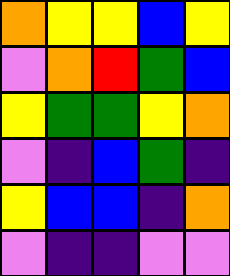[["orange", "yellow", "yellow", "blue", "yellow"], ["violet", "orange", "red", "green", "blue"], ["yellow", "green", "green", "yellow", "orange"], ["violet", "indigo", "blue", "green", "indigo"], ["yellow", "blue", "blue", "indigo", "orange"], ["violet", "indigo", "indigo", "violet", "violet"]]